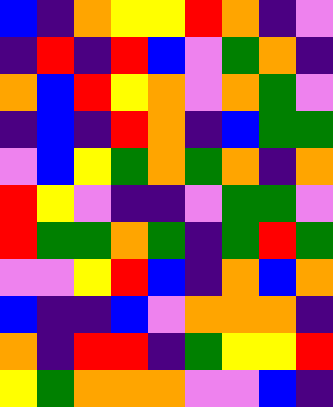[["blue", "indigo", "orange", "yellow", "yellow", "red", "orange", "indigo", "violet"], ["indigo", "red", "indigo", "red", "blue", "violet", "green", "orange", "indigo"], ["orange", "blue", "red", "yellow", "orange", "violet", "orange", "green", "violet"], ["indigo", "blue", "indigo", "red", "orange", "indigo", "blue", "green", "green"], ["violet", "blue", "yellow", "green", "orange", "green", "orange", "indigo", "orange"], ["red", "yellow", "violet", "indigo", "indigo", "violet", "green", "green", "violet"], ["red", "green", "green", "orange", "green", "indigo", "green", "red", "green"], ["violet", "violet", "yellow", "red", "blue", "indigo", "orange", "blue", "orange"], ["blue", "indigo", "indigo", "blue", "violet", "orange", "orange", "orange", "indigo"], ["orange", "indigo", "red", "red", "indigo", "green", "yellow", "yellow", "red"], ["yellow", "green", "orange", "orange", "orange", "violet", "violet", "blue", "indigo"]]